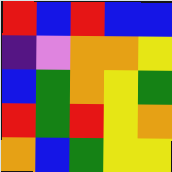[["red", "blue", "red", "blue", "blue"], ["indigo", "violet", "orange", "orange", "yellow"], ["blue", "green", "orange", "yellow", "green"], ["red", "green", "red", "yellow", "orange"], ["orange", "blue", "green", "yellow", "yellow"]]